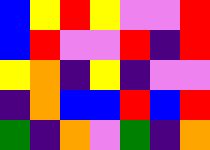[["blue", "yellow", "red", "yellow", "violet", "violet", "red"], ["blue", "red", "violet", "violet", "red", "indigo", "red"], ["yellow", "orange", "indigo", "yellow", "indigo", "violet", "violet"], ["indigo", "orange", "blue", "blue", "red", "blue", "red"], ["green", "indigo", "orange", "violet", "green", "indigo", "orange"]]